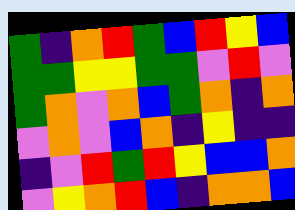[["green", "indigo", "orange", "red", "green", "blue", "red", "yellow", "blue"], ["green", "green", "yellow", "yellow", "green", "green", "violet", "red", "violet"], ["green", "orange", "violet", "orange", "blue", "green", "orange", "indigo", "orange"], ["violet", "orange", "violet", "blue", "orange", "indigo", "yellow", "indigo", "indigo"], ["indigo", "violet", "red", "green", "red", "yellow", "blue", "blue", "orange"], ["violet", "yellow", "orange", "red", "blue", "indigo", "orange", "orange", "blue"]]